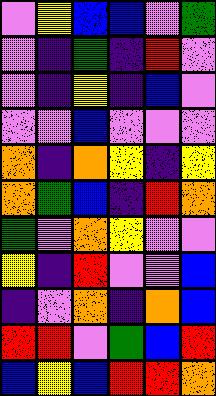[["violet", "yellow", "blue", "blue", "violet", "green"], ["violet", "indigo", "green", "indigo", "red", "violet"], ["violet", "indigo", "yellow", "indigo", "blue", "violet"], ["violet", "violet", "blue", "violet", "violet", "violet"], ["orange", "indigo", "orange", "yellow", "indigo", "yellow"], ["orange", "green", "blue", "indigo", "red", "orange"], ["green", "violet", "orange", "yellow", "violet", "violet"], ["yellow", "indigo", "red", "violet", "violet", "blue"], ["indigo", "violet", "orange", "indigo", "orange", "blue"], ["red", "red", "violet", "green", "blue", "red"], ["blue", "yellow", "blue", "red", "red", "orange"]]